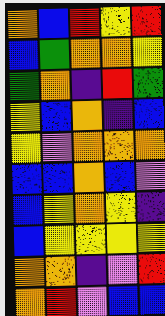[["orange", "blue", "red", "yellow", "red"], ["blue", "green", "orange", "orange", "yellow"], ["green", "orange", "indigo", "red", "green"], ["yellow", "blue", "orange", "indigo", "blue"], ["yellow", "violet", "orange", "orange", "orange"], ["blue", "blue", "orange", "blue", "violet"], ["blue", "yellow", "orange", "yellow", "indigo"], ["blue", "yellow", "yellow", "yellow", "yellow"], ["orange", "orange", "indigo", "violet", "red"], ["orange", "red", "violet", "blue", "blue"]]